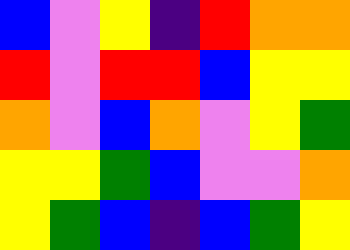[["blue", "violet", "yellow", "indigo", "red", "orange", "orange"], ["red", "violet", "red", "red", "blue", "yellow", "yellow"], ["orange", "violet", "blue", "orange", "violet", "yellow", "green"], ["yellow", "yellow", "green", "blue", "violet", "violet", "orange"], ["yellow", "green", "blue", "indigo", "blue", "green", "yellow"]]